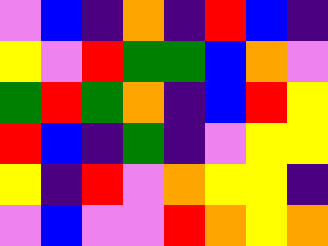[["violet", "blue", "indigo", "orange", "indigo", "red", "blue", "indigo"], ["yellow", "violet", "red", "green", "green", "blue", "orange", "violet"], ["green", "red", "green", "orange", "indigo", "blue", "red", "yellow"], ["red", "blue", "indigo", "green", "indigo", "violet", "yellow", "yellow"], ["yellow", "indigo", "red", "violet", "orange", "yellow", "yellow", "indigo"], ["violet", "blue", "violet", "violet", "red", "orange", "yellow", "orange"]]